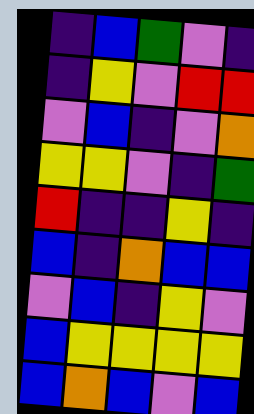[["indigo", "blue", "green", "violet", "indigo"], ["indigo", "yellow", "violet", "red", "red"], ["violet", "blue", "indigo", "violet", "orange"], ["yellow", "yellow", "violet", "indigo", "green"], ["red", "indigo", "indigo", "yellow", "indigo"], ["blue", "indigo", "orange", "blue", "blue"], ["violet", "blue", "indigo", "yellow", "violet"], ["blue", "yellow", "yellow", "yellow", "yellow"], ["blue", "orange", "blue", "violet", "blue"]]